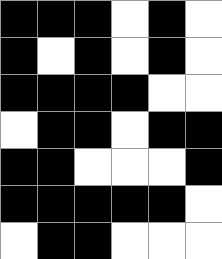[["black", "black", "black", "white", "black", "white"], ["black", "white", "black", "white", "black", "white"], ["black", "black", "black", "black", "white", "white"], ["white", "black", "black", "white", "black", "black"], ["black", "black", "white", "white", "white", "black"], ["black", "black", "black", "black", "black", "white"], ["white", "black", "black", "white", "white", "white"]]